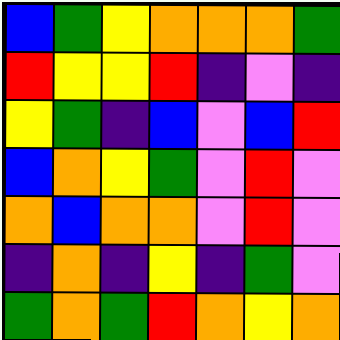[["blue", "green", "yellow", "orange", "orange", "orange", "green"], ["red", "yellow", "yellow", "red", "indigo", "violet", "indigo"], ["yellow", "green", "indigo", "blue", "violet", "blue", "red"], ["blue", "orange", "yellow", "green", "violet", "red", "violet"], ["orange", "blue", "orange", "orange", "violet", "red", "violet"], ["indigo", "orange", "indigo", "yellow", "indigo", "green", "violet"], ["green", "orange", "green", "red", "orange", "yellow", "orange"]]